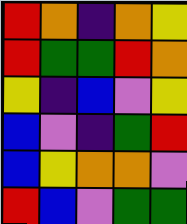[["red", "orange", "indigo", "orange", "yellow"], ["red", "green", "green", "red", "orange"], ["yellow", "indigo", "blue", "violet", "yellow"], ["blue", "violet", "indigo", "green", "red"], ["blue", "yellow", "orange", "orange", "violet"], ["red", "blue", "violet", "green", "green"]]